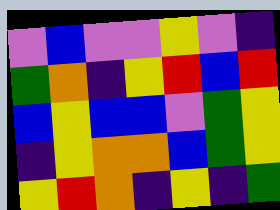[["violet", "blue", "violet", "violet", "yellow", "violet", "indigo"], ["green", "orange", "indigo", "yellow", "red", "blue", "red"], ["blue", "yellow", "blue", "blue", "violet", "green", "yellow"], ["indigo", "yellow", "orange", "orange", "blue", "green", "yellow"], ["yellow", "red", "orange", "indigo", "yellow", "indigo", "green"]]